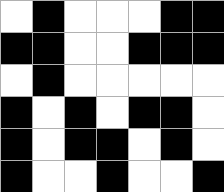[["white", "black", "white", "white", "white", "black", "black"], ["black", "black", "white", "white", "black", "black", "black"], ["white", "black", "white", "white", "white", "white", "white"], ["black", "white", "black", "white", "black", "black", "white"], ["black", "white", "black", "black", "white", "black", "white"], ["black", "white", "white", "black", "white", "white", "black"]]